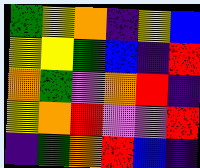[["green", "yellow", "orange", "indigo", "yellow", "blue"], ["yellow", "yellow", "green", "blue", "indigo", "red"], ["orange", "green", "violet", "orange", "red", "indigo"], ["yellow", "orange", "red", "violet", "violet", "red"], ["indigo", "green", "orange", "red", "blue", "indigo"]]